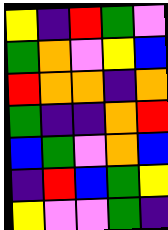[["yellow", "indigo", "red", "green", "violet"], ["green", "orange", "violet", "yellow", "blue"], ["red", "orange", "orange", "indigo", "orange"], ["green", "indigo", "indigo", "orange", "red"], ["blue", "green", "violet", "orange", "blue"], ["indigo", "red", "blue", "green", "yellow"], ["yellow", "violet", "violet", "green", "indigo"]]